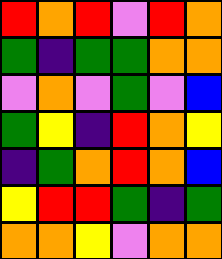[["red", "orange", "red", "violet", "red", "orange"], ["green", "indigo", "green", "green", "orange", "orange"], ["violet", "orange", "violet", "green", "violet", "blue"], ["green", "yellow", "indigo", "red", "orange", "yellow"], ["indigo", "green", "orange", "red", "orange", "blue"], ["yellow", "red", "red", "green", "indigo", "green"], ["orange", "orange", "yellow", "violet", "orange", "orange"]]